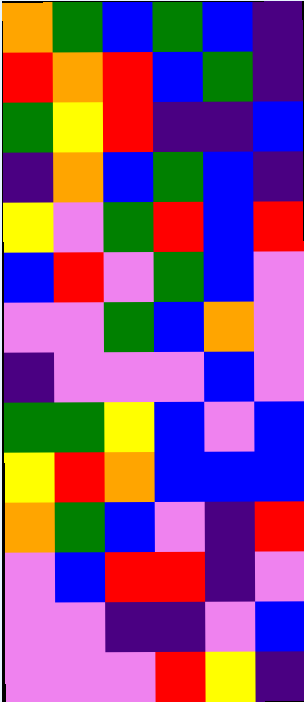[["orange", "green", "blue", "green", "blue", "indigo"], ["red", "orange", "red", "blue", "green", "indigo"], ["green", "yellow", "red", "indigo", "indigo", "blue"], ["indigo", "orange", "blue", "green", "blue", "indigo"], ["yellow", "violet", "green", "red", "blue", "red"], ["blue", "red", "violet", "green", "blue", "violet"], ["violet", "violet", "green", "blue", "orange", "violet"], ["indigo", "violet", "violet", "violet", "blue", "violet"], ["green", "green", "yellow", "blue", "violet", "blue"], ["yellow", "red", "orange", "blue", "blue", "blue"], ["orange", "green", "blue", "violet", "indigo", "red"], ["violet", "blue", "red", "red", "indigo", "violet"], ["violet", "violet", "indigo", "indigo", "violet", "blue"], ["violet", "violet", "violet", "red", "yellow", "indigo"]]